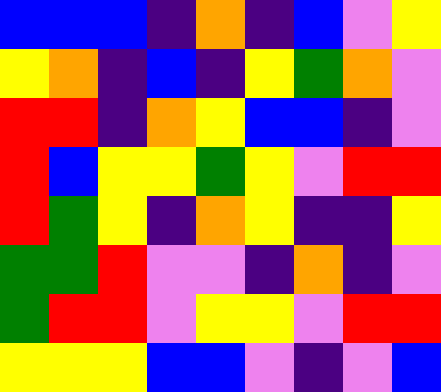[["blue", "blue", "blue", "indigo", "orange", "indigo", "blue", "violet", "yellow"], ["yellow", "orange", "indigo", "blue", "indigo", "yellow", "green", "orange", "violet"], ["red", "red", "indigo", "orange", "yellow", "blue", "blue", "indigo", "violet"], ["red", "blue", "yellow", "yellow", "green", "yellow", "violet", "red", "red"], ["red", "green", "yellow", "indigo", "orange", "yellow", "indigo", "indigo", "yellow"], ["green", "green", "red", "violet", "violet", "indigo", "orange", "indigo", "violet"], ["green", "red", "red", "violet", "yellow", "yellow", "violet", "red", "red"], ["yellow", "yellow", "yellow", "blue", "blue", "violet", "indigo", "violet", "blue"]]